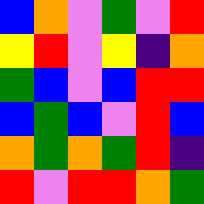[["blue", "orange", "violet", "green", "violet", "red"], ["yellow", "red", "violet", "yellow", "indigo", "orange"], ["green", "blue", "violet", "blue", "red", "red"], ["blue", "green", "blue", "violet", "red", "blue"], ["orange", "green", "orange", "green", "red", "indigo"], ["red", "violet", "red", "red", "orange", "green"]]